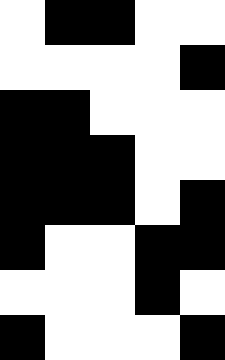[["white", "black", "black", "white", "white"], ["white", "white", "white", "white", "black"], ["black", "black", "white", "white", "white"], ["black", "black", "black", "white", "white"], ["black", "black", "black", "white", "black"], ["black", "white", "white", "black", "black"], ["white", "white", "white", "black", "white"], ["black", "white", "white", "white", "black"]]